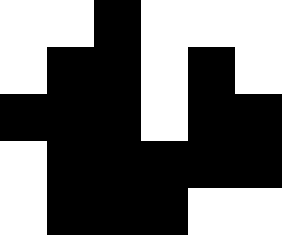[["white", "white", "black", "white", "white", "white"], ["white", "black", "black", "white", "black", "white"], ["black", "black", "black", "white", "black", "black"], ["white", "black", "black", "black", "black", "black"], ["white", "black", "black", "black", "white", "white"]]